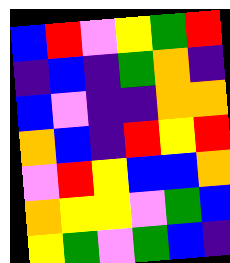[["blue", "red", "violet", "yellow", "green", "red"], ["indigo", "blue", "indigo", "green", "orange", "indigo"], ["blue", "violet", "indigo", "indigo", "orange", "orange"], ["orange", "blue", "indigo", "red", "yellow", "red"], ["violet", "red", "yellow", "blue", "blue", "orange"], ["orange", "yellow", "yellow", "violet", "green", "blue"], ["yellow", "green", "violet", "green", "blue", "indigo"]]